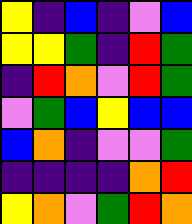[["yellow", "indigo", "blue", "indigo", "violet", "blue"], ["yellow", "yellow", "green", "indigo", "red", "green"], ["indigo", "red", "orange", "violet", "red", "green"], ["violet", "green", "blue", "yellow", "blue", "blue"], ["blue", "orange", "indigo", "violet", "violet", "green"], ["indigo", "indigo", "indigo", "indigo", "orange", "red"], ["yellow", "orange", "violet", "green", "red", "orange"]]